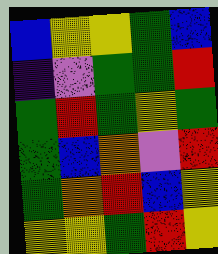[["blue", "yellow", "yellow", "green", "blue"], ["indigo", "violet", "green", "green", "red"], ["green", "red", "green", "yellow", "green"], ["green", "blue", "orange", "violet", "red"], ["green", "orange", "red", "blue", "yellow"], ["yellow", "yellow", "green", "red", "yellow"]]